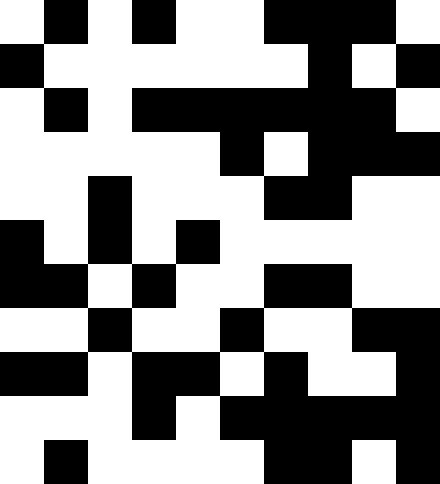[["white", "black", "white", "black", "white", "white", "black", "black", "black", "white"], ["black", "white", "white", "white", "white", "white", "white", "black", "white", "black"], ["white", "black", "white", "black", "black", "black", "black", "black", "black", "white"], ["white", "white", "white", "white", "white", "black", "white", "black", "black", "black"], ["white", "white", "black", "white", "white", "white", "black", "black", "white", "white"], ["black", "white", "black", "white", "black", "white", "white", "white", "white", "white"], ["black", "black", "white", "black", "white", "white", "black", "black", "white", "white"], ["white", "white", "black", "white", "white", "black", "white", "white", "black", "black"], ["black", "black", "white", "black", "black", "white", "black", "white", "white", "black"], ["white", "white", "white", "black", "white", "black", "black", "black", "black", "black"], ["white", "black", "white", "white", "white", "white", "black", "black", "white", "black"]]